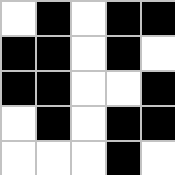[["white", "black", "white", "black", "black"], ["black", "black", "white", "black", "white"], ["black", "black", "white", "white", "black"], ["white", "black", "white", "black", "black"], ["white", "white", "white", "black", "white"]]